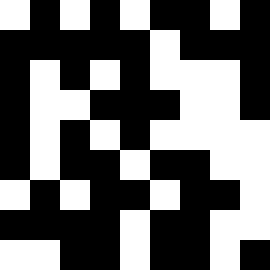[["white", "black", "white", "black", "white", "black", "black", "white", "black"], ["black", "black", "black", "black", "black", "white", "black", "black", "black"], ["black", "white", "black", "white", "black", "white", "white", "white", "black"], ["black", "white", "white", "black", "black", "black", "white", "white", "black"], ["black", "white", "black", "white", "black", "white", "white", "white", "white"], ["black", "white", "black", "black", "white", "black", "black", "white", "white"], ["white", "black", "white", "black", "black", "white", "black", "black", "white"], ["black", "black", "black", "black", "white", "black", "black", "white", "white"], ["white", "white", "black", "black", "white", "black", "black", "white", "black"]]